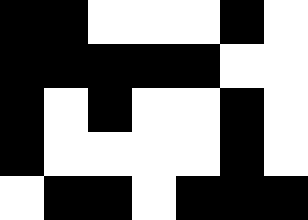[["black", "black", "white", "white", "white", "black", "white"], ["black", "black", "black", "black", "black", "white", "white"], ["black", "white", "black", "white", "white", "black", "white"], ["black", "white", "white", "white", "white", "black", "white"], ["white", "black", "black", "white", "black", "black", "black"]]